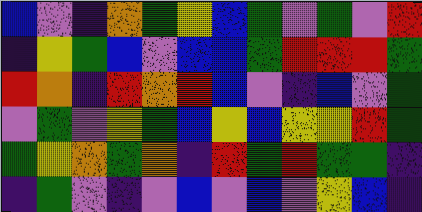[["blue", "violet", "indigo", "orange", "green", "yellow", "blue", "green", "violet", "green", "violet", "red"], ["indigo", "yellow", "green", "blue", "violet", "blue", "blue", "green", "red", "red", "red", "green"], ["red", "orange", "indigo", "red", "orange", "red", "blue", "violet", "indigo", "blue", "violet", "green"], ["violet", "green", "violet", "yellow", "green", "blue", "yellow", "blue", "yellow", "yellow", "red", "green"], ["green", "yellow", "orange", "green", "orange", "indigo", "red", "green", "red", "green", "green", "indigo"], ["indigo", "green", "violet", "indigo", "violet", "blue", "violet", "blue", "violet", "yellow", "blue", "indigo"]]